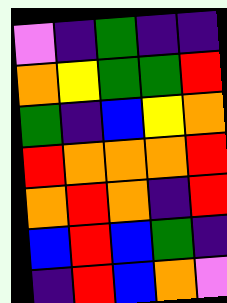[["violet", "indigo", "green", "indigo", "indigo"], ["orange", "yellow", "green", "green", "red"], ["green", "indigo", "blue", "yellow", "orange"], ["red", "orange", "orange", "orange", "red"], ["orange", "red", "orange", "indigo", "red"], ["blue", "red", "blue", "green", "indigo"], ["indigo", "red", "blue", "orange", "violet"]]